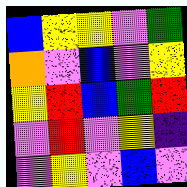[["blue", "yellow", "yellow", "violet", "green"], ["orange", "violet", "blue", "violet", "yellow"], ["yellow", "red", "blue", "green", "red"], ["violet", "red", "violet", "yellow", "indigo"], ["violet", "yellow", "violet", "blue", "violet"]]